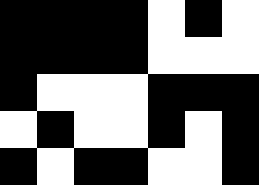[["black", "black", "black", "black", "white", "black", "white"], ["black", "black", "black", "black", "white", "white", "white"], ["black", "white", "white", "white", "black", "black", "black"], ["white", "black", "white", "white", "black", "white", "black"], ["black", "white", "black", "black", "white", "white", "black"]]